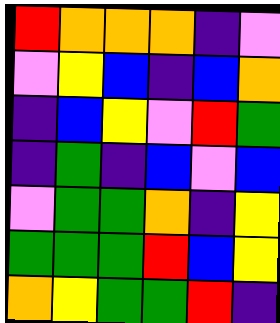[["red", "orange", "orange", "orange", "indigo", "violet"], ["violet", "yellow", "blue", "indigo", "blue", "orange"], ["indigo", "blue", "yellow", "violet", "red", "green"], ["indigo", "green", "indigo", "blue", "violet", "blue"], ["violet", "green", "green", "orange", "indigo", "yellow"], ["green", "green", "green", "red", "blue", "yellow"], ["orange", "yellow", "green", "green", "red", "indigo"]]